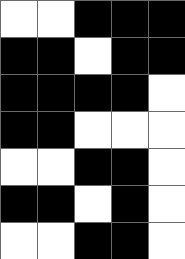[["white", "white", "black", "black", "black"], ["black", "black", "white", "black", "black"], ["black", "black", "black", "black", "white"], ["black", "black", "white", "white", "white"], ["white", "white", "black", "black", "white"], ["black", "black", "white", "black", "white"], ["white", "white", "black", "black", "white"]]